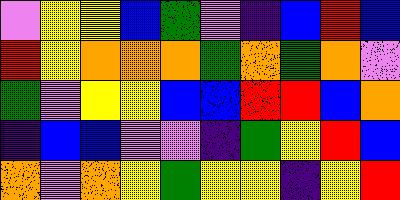[["violet", "yellow", "yellow", "blue", "green", "violet", "indigo", "blue", "red", "blue"], ["red", "yellow", "orange", "orange", "orange", "green", "orange", "green", "orange", "violet"], ["green", "violet", "yellow", "yellow", "blue", "blue", "red", "red", "blue", "orange"], ["indigo", "blue", "blue", "violet", "violet", "indigo", "green", "yellow", "red", "blue"], ["orange", "violet", "orange", "yellow", "green", "yellow", "yellow", "indigo", "yellow", "red"]]